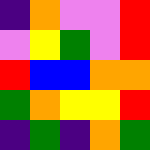[["indigo", "orange", "violet", "violet", "red"], ["violet", "yellow", "green", "violet", "red"], ["red", "blue", "blue", "orange", "orange"], ["green", "orange", "yellow", "yellow", "red"], ["indigo", "green", "indigo", "orange", "green"]]